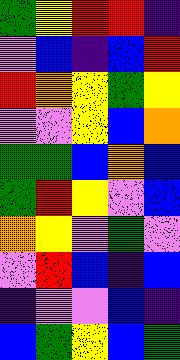[["green", "yellow", "red", "red", "indigo"], ["violet", "blue", "indigo", "blue", "red"], ["red", "orange", "yellow", "green", "yellow"], ["violet", "violet", "yellow", "blue", "orange"], ["green", "green", "blue", "orange", "blue"], ["green", "red", "yellow", "violet", "blue"], ["orange", "yellow", "violet", "green", "violet"], ["violet", "red", "blue", "indigo", "blue"], ["indigo", "violet", "violet", "blue", "indigo"], ["blue", "green", "yellow", "blue", "green"]]